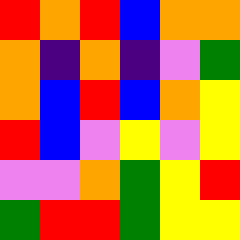[["red", "orange", "red", "blue", "orange", "orange"], ["orange", "indigo", "orange", "indigo", "violet", "green"], ["orange", "blue", "red", "blue", "orange", "yellow"], ["red", "blue", "violet", "yellow", "violet", "yellow"], ["violet", "violet", "orange", "green", "yellow", "red"], ["green", "red", "red", "green", "yellow", "yellow"]]